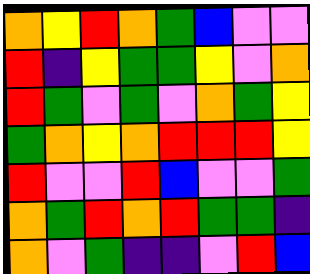[["orange", "yellow", "red", "orange", "green", "blue", "violet", "violet"], ["red", "indigo", "yellow", "green", "green", "yellow", "violet", "orange"], ["red", "green", "violet", "green", "violet", "orange", "green", "yellow"], ["green", "orange", "yellow", "orange", "red", "red", "red", "yellow"], ["red", "violet", "violet", "red", "blue", "violet", "violet", "green"], ["orange", "green", "red", "orange", "red", "green", "green", "indigo"], ["orange", "violet", "green", "indigo", "indigo", "violet", "red", "blue"]]